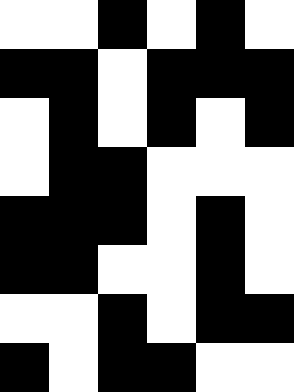[["white", "white", "black", "white", "black", "white"], ["black", "black", "white", "black", "black", "black"], ["white", "black", "white", "black", "white", "black"], ["white", "black", "black", "white", "white", "white"], ["black", "black", "black", "white", "black", "white"], ["black", "black", "white", "white", "black", "white"], ["white", "white", "black", "white", "black", "black"], ["black", "white", "black", "black", "white", "white"]]